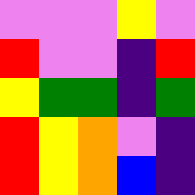[["violet", "violet", "violet", "yellow", "violet"], ["red", "violet", "violet", "indigo", "red"], ["yellow", "green", "green", "indigo", "green"], ["red", "yellow", "orange", "violet", "indigo"], ["red", "yellow", "orange", "blue", "indigo"]]